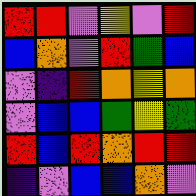[["red", "red", "violet", "yellow", "violet", "red"], ["blue", "orange", "violet", "red", "green", "blue"], ["violet", "indigo", "red", "orange", "yellow", "orange"], ["violet", "blue", "blue", "green", "yellow", "green"], ["red", "blue", "red", "orange", "red", "red"], ["indigo", "violet", "blue", "blue", "orange", "violet"]]